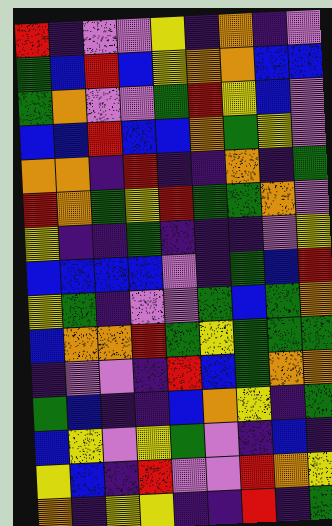[["red", "indigo", "violet", "violet", "yellow", "indigo", "orange", "indigo", "violet"], ["green", "blue", "red", "blue", "yellow", "orange", "orange", "blue", "blue"], ["green", "orange", "violet", "violet", "green", "red", "yellow", "blue", "violet"], ["blue", "blue", "red", "blue", "blue", "orange", "green", "yellow", "violet"], ["orange", "orange", "indigo", "red", "indigo", "indigo", "orange", "indigo", "green"], ["red", "orange", "green", "yellow", "red", "green", "green", "orange", "violet"], ["yellow", "indigo", "indigo", "green", "indigo", "indigo", "indigo", "violet", "yellow"], ["blue", "blue", "blue", "blue", "violet", "indigo", "green", "blue", "red"], ["yellow", "green", "indigo", "violet", "violet", "green", "blue", "green", "orange"], ["blue", "orange", "orange", "red", "green", "yellow", "green", "green", "green"], ["indigo", "violet", "violet", "indigo", "red", "blue", "green", "orange", "orange"], ["green", "blue", "indigo", "indigo", "blue", "orange", "yellow", "indigo", "green"], ["blue", "yellow", "violet", "yellow", "green", "violet", "indigo", "blue", "indigo"], ["yellow", "blue", "indigo", "red", "violet", "violet", "red", "orange", "yellow"], ["orange", "indigo", "yellow", "yellow", "indigo", "indigo", "red", "indigo", "green"]]